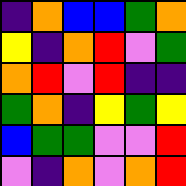[["indigo", "orange", "blue", "blue", "green", "orange"], ["yellow", "indigo", "orange", "red", "violet", "green"], ["orange", "red", "violet", "red", "indigo", "indigo"], ["green", "orange", "indigo", "yellow", "green", "yellow"], ["blue", "green", "green", "violet", "violet", "red"], ["violet", "indigo", "orange", "violet", "orange", "red"]]